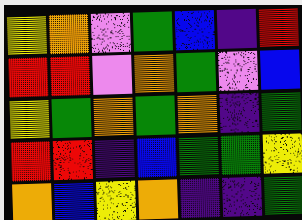[["yellow", "orange", "violet", "green", "blue", "indigo", "red"], ["red", "red", "violet", "orange", "green", "violet", "blue"], ["yellow", "green", "orange", "green", "orange", "indigo", "green"], ["red", "red", "indigo", "blue", "green", "green", "yellow"], ["orange", "blue", "yellow", "orange", "indigo", "indigo", "green"]]